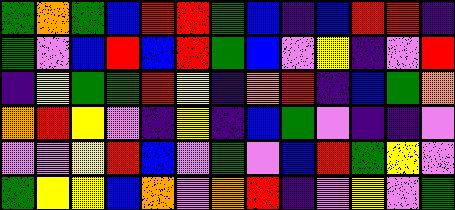[["green", "orange", "green", "blue", "red", "red", "green", "blue", "indigo", "blue", "red", "red", "indigo"], ["green", "violet", "blue", "red", "blue", "red", "green", "blue", "violet", "yellow", "indigo", "violet", "red"], ["indigo", "yellow", "green", "green", "red", "yellow", "indigo", "orange", "red", "indigo", "blue", "green", "orange"], ["orange", "red", "yellow", "violet", "indigo", "yellow", "indigo", "blue", "green", "violet", "indigo", "indigo", "violet"], ["violet", "violet", "yellow", "red", "blue", "violet", "green", "violet", "blue", "red", "green", "yellow", "violet"], ["green", "yellow", "yellow", "blue", "orange", "violet", "orange", "red", "indigo", "violet", "yellow", "violet", "green"]]